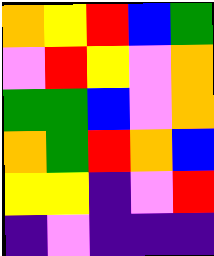[["orange", "yellow", "red", "blue", "green"], ["violet", "red", "yellow", "violet", "orange"], ["green", "green", "blue", "violet", "orange"], ["orange", "green", "red", "orange", "blue"], ["yellow", "yellow", "indigo", "violet", "red"], ["indigo", "violet", "indigo", "indigo", "indigo"]]